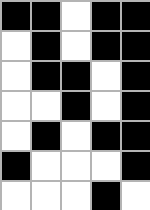[["black", "black", "white", "black", "black"], ["white", "black", "white", "black", "black"], ["white", "black", "black", "white", "black"], ["white", "white", "black", "white", "black"], ["white", "black", "white", "black", "black"], ["black", "white", "white", "white", "black"], ["white", "white", "white", "black", "white"]]